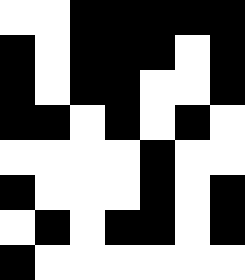[["white", "white", "black", "black", "black", "black", "black"], ["black", "white", "black", "black", "black", "white", "black"], ["black", "white", "black", "black", "white", "white", "black"], ["black", "black", "white", "black", "white", "black", "white"], ["white", "white", "white", "white", "black", "white", "white"], ["black", "white", "white", "white", "black", "white", "black"], ["white", "black", "white", "black", "black", "white", "black"], ["black", "white", "white", "white", "white", "white", "white"]]